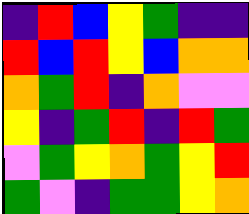[["indigo", "red", "blue", "yellow", "green", "indigo", "indigo"], ["red", "blue", "red", "yellow", "blue", "orange", "orange"], ["orange", "green", "red", "indigo", "orange", "violet", "violet"], ["yellow", "indigo", "green", "red", "indigo", "red", "green"], ["violet", "green", "yellow", "orange", "green", "yellow", "red"], ["green", "violet", "indigo", "green", "green", "yellow", "orange"]]